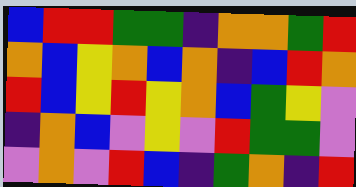[["blue", "red", "red", "green", "green", "indigo", "orange", "orange", "green", "red"], ["orange", "blue", "yellow", "orange", "blue", "orange", "indigo", "blue", "red", "orange"], ["red", "blue", "yellow", "red", "yellow", "orange", "blue", "green", "yellow", "violet"], ["indigo", "orange", "blue", "violet", "yellow", "violet", "red", "green", "green", "violet"], ["violet", "orange", "violet", "red", "blue", "indigo", "green", "orange", "indigo", "red"]]